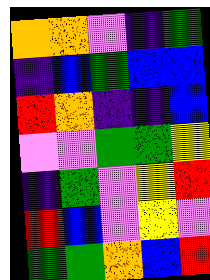[["orange", "orange", "violet", "indigo", "green"], ["indigo", "blue", "green", "blue", "blue"], ["red", "orange", "indigo", "indigo", "blue"], ["violet", "violet", "green", "green", "yellow"], ["indigo", "green", "violet", "yellow", "red"], ["red", "blue", "violet", "yellow", "violet"], ["green", "green", "orange", "blue", "red"]]